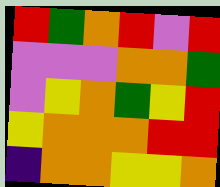[["red", "green", "orange", "red", "violet", "red"], ["violet", "violet", "violet", "orange", "orange", "green"], ["violet", "yellow", "orange", "green", "yellow", "red"], ["yellow", "orange", "orange", "orange", "red", "red"], ["indigo", "orange", "orange", "yellow", "yellow", "orange"]]